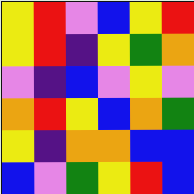[["yellow", "red", "violet", "blue", "yellow", "red"], ["yellow", "red", "indigo", "yellow", "green", "orange"], ["violet", "indigo", "blue", "violet", "yellow", "violet"], ["orange", "red", "yellow", "blue", "orange", "green"], ["yellow", "indigo", "orange", "orange", "blue", "blue"], ["blue", "violet", "green", "yellow", "red", "blue"]]